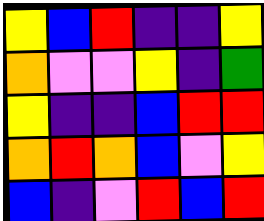[["yellow", "blue", "red", "indigo", "indigo", "yellow"], ["orange", "violet", "violet", "yellow", "indigo", "green"], ["yellow", "indigo", "indigo", "blue", "red", "red"], ["orange", "red", "orange", "blue", "violet", "yellow"], ["blue", "indigo", "violet", "red", "blue", "red"]]